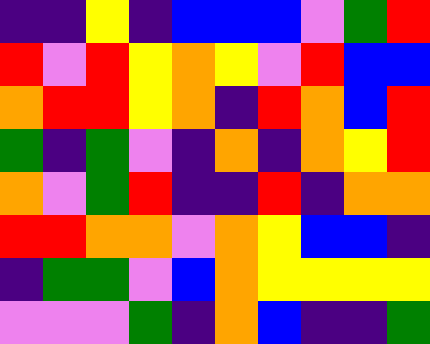[["indigo", "indigo", "yellow", "indigo", "blue", "blue", "blue", "violet", "green", "red"], ["red", "violet", "red", "yellow", "orange", "yellow", "violet", "red", "blue", "blue"], ["orange", "red", "red", "yellow", "orange", "indigo", "red", "orange", "blue", "red"], ["green", "indigo", "green", "violet", "indigo", "orange", "indigo", "orange", "yellow", "red"], ["orange", "violet", "green", "red", "indigo", "indigo", "red", "indigo", "orange", "orange"], ["red", "red", "orange", "orange", "violet", "orange", "yellow", "blue", "blue", "indigo"], ["indigo", "green", "green", "violet", "blue", "orange", "yellow", "yellow", "yellow", "yellow"], ["violet", "violet", "violet", "green", "indigo", "orange", "blue", "indigo", "indigo", "green"]]